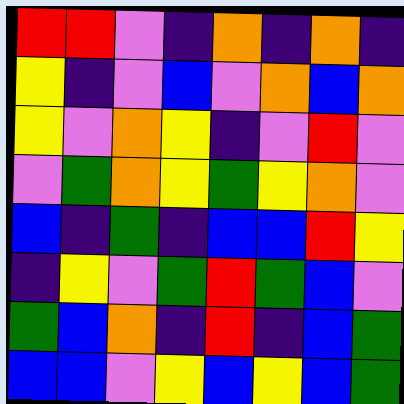[["red", "red", "violet", "indigo", "orange", "indigo", "orange", "indigo"], ["yellow", "indigo", "violet", "blue", "violet", "orange", "blue", "orange"], ["yellow", "violet", "orange", "yellow", "indigo", "violet", "red", "violet"], ["violet", "green", "orange", "yellow", "green", "yellow", "orange", "violet"], ["blue", "indigo", "green", "indigo", "blue", "blue", "red", "yellow"], ["indigo", "yellow", "violet", "green", "red", "green", "blue", "violet"], ["green", "blue", "orange", "indigo", "red", "indigo", "blue", "green"], ["blue", "blue", "violet", "yellow", "blue", "yellow", "blue", "green"]]